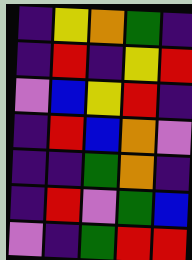[["indigo", "yellow", "orange", "green", "indigo"], ["indigo", "red", "indigo", "yellow", "red"], ["violet", "blue", "yellow", "red", "indigo"], ["indigo", "red", "blue", "orange", "violet"], ["indigo", "indigo", "green", "orange", "indigo"], ["indigo", "red", "violet", "green", "blue"], ["violet", "indigo", "green", "red", "red"]]